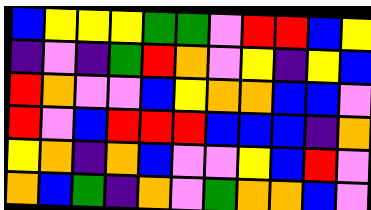[["blue", "yellow", "yellow", "yellow", "green", "green", "violet", "red", "red", "blue", "yellow"], ["indigo", "violet", "indigo", "green", "red", "orange", "violet", "yellow", "indigo", "yellow", "blue"], ["red", "orange", "violet", "violet", "blue", "yellow", "orange", "orange", "blue", "blue", "violet"], ["red", "violet", "blue", "red", "red", "red", "blue", "blue", "blue", "indigo", "orange"], ["yellow", "orange", "indigo", "orange", "blue", "violet", "violet", "yellow", "blue", "red", "violet"], ["orange", "blue", "green", "indigo", "orange", "violet", "green", "orange", "orange", "blue", "violet"]]